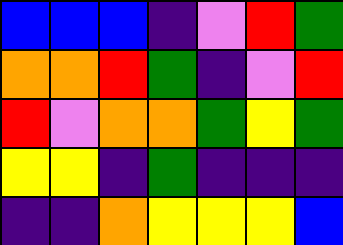[["blue", "blue", "blue", "indigo", "violet", "red", "green"], ["orange", "orange", "red", "green", "indigo", "violet", "red"], ["red", "violet", "orange", "orange", "green", "yellow", "green"], ["yellow", "yellow", "indigo", "green", "indigo", "indigo", "indigo"], ["indigo", "indigo", "orange", "yellow", "yellow", "yellow", "blue"]]